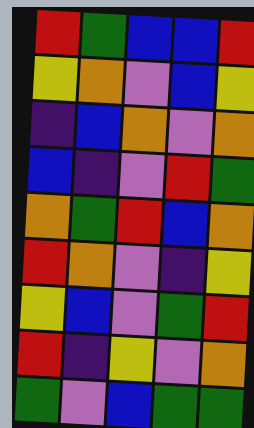[["red", "green", "blue", "blue", "red"], ["yellow", "orange", "violet", "blue", "yellow"], ["indigo", "blue", "orange", "violet", "orange"], ["blue", "indigo", "violet", "red", "green"], ["orange", "green", "red", "blue", "orange"], ["red", "orange", "violet", "indigo", "yellow"], ["yellow", "blue", "violet", "green", "red"], ["red", "indigo", "yellow", "violet", "orange"], ["green", "violet", "blue", "green", "green"]]